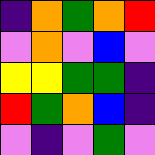[["indigo", "orange", "green", "orange", "red"], ["violet", "orange", "violet", "blue", "violet"], ["yellow", "yellow", "green", "green", "indigo"], ["red", "green", "orange", "blue", "indigo"], ["violet", "indigo", "violet", "green", "violet"]]